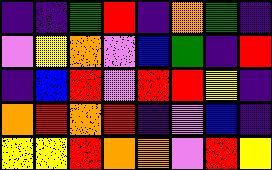[["indigo", "indigo", "green", "red", "indigo", "orange", "green", "indigo"], ["violet", "yellow", "orange", "violet", "blue", "green", "indigo", "red"], ["indigo", "blue", "red", "violet", "red", "red", "yellow", "indigo"], ["orange", "red", "orange", "red", "indigo", "violet", "blue", "indigo"], ["yellow", "yellow", "red", "orange", "orange", "violet", "red", "yellow"]]